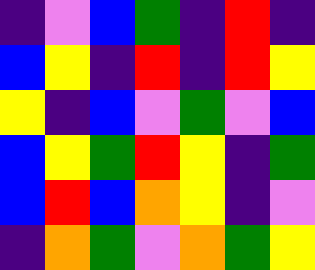[["indigo", "violet", "blue", "green", "indigo", "red", "indigo"], ["blue", "yellow", "indigo", "red", "indigo", "red", "yellow"], ["yellow", "indigo", "blue", "violet", "green", "violet", "blue"], ["blue", "yellow", "green", "red", "yellow", "indigo", "green"], ["blue", "red", "blue", "orange", "yellow", "indigo", "violet"], ["indigo", "orange", "green", "violet", "orange", "green", "yellow"]]